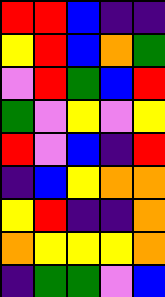[["red", "red", "blue", "indigo", "indigo"], ["yellow", "red", "blue", "orange", "green"], ["violet", "red", "green", "blue", "red"], ["green", "violet", "yellow", "violet", "yellow"], ["red", "violet", "blue", "indigo", "red"], ["indigo", "blue", "yellow", "orange", "orange"], ["yellow", "red", "indigo", "indigo", "orange"], ["orange", "yellow", "yellow", "yellow", "orange"], ["indigo", "green", "green", "violet", "blue"]]